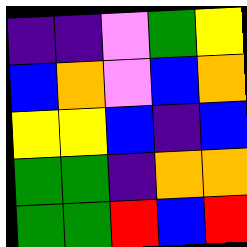[["indigo", "indigo", "violet", "green", "yellow"], ["blue", "orange", "violet", "blue", "orange"], ["yellow", "yellow", "blue", "indigo", "blue"], ["green", "green", "indigo", "orange", "orange"], ["green", "green", "red", "blue", "red"]]